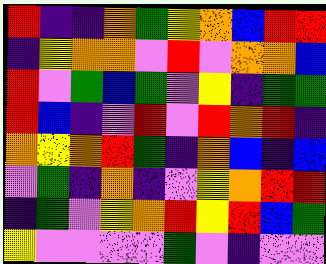[["red", "indigo", "indigo", "orange", "green", "yellow", "orange", "blue", "red", "red"], ["indigo", "yellow", "orange", "orange", "violet", "red", "violet", "orange", "orange", "blue"], ["red", "violet", "green", "blue", "green", "violet", "yellow", "indigo", "green", "green"], ["red", "blue", "indigo", "violet", "red", "violet", "red", "orange", "red", "indigo"], ["orange", "yellow", "orange", "red", "green", "indigo", "orange", "blue", "indigo", "blue"], ["violet", "green", "indigo", "orange", "indigo", "violet", "yellow", "orange", "red", "red"], ["indigo", "green", "violet", "yellow", "orange", "red", "yellow", "red", "blue", "green"], ["yellow", "violet", "violet", "violet", "violet", "green", "violet", "indigo", "violet", "violet"]]